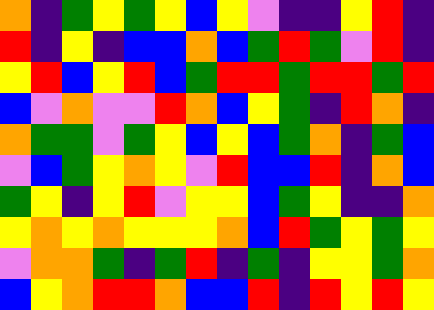[["orange", "indigo", "green", "yellow", "green", "yellow", "blue", "yellow", "violet", "indigo", "indigo", "yellow", "red", "indigo"], ["red", "indigo", "yellow", "indigo", "blue", "blue", "orange", "blue", "green", "red", "green", "violet", "red", "indigo"], ["yellow", "red", "blue", "yellow", "red", "blue", "green", "red", "red", "green", "red", "red", "green", "red"], ["blue", "violet", "orange", "violet", "violet", "red", "orange", "blue", "yellow", "green", "indigo", "red", "orange", "indigo"], ["orange", "green", "green", "violet", "green", "yellow", "blue", "yellow", "blue", "green", "orange", "indigo", "green", "blue"], ["violet", "blue", "green", "yellow", "orange", "yellow", "violet", "red", "blue", "blue", "red", "indigo", "orange", "blue"], ["green", "yellow", "indigo", "yellow", "red", "violet", "yellow", "yellow", "blue", "green", "yellow", "indigo", "indigo", "orange"], ["yellow", "orange", "yellow", "orange", "yellow", "yellow", "yellow", "orange", "blue", "red", "green", "yellow", "green", "yellow"], ["violet", "orange", "orange", "green", "indigo", "green", "red", "indigo", "green", "indigo", "yellow", "yellow", "green", "orange"], ["blue", "yellow", "orange", "red", "red", "orange", "blue", "blue", "red", "indigo", "red", "yellow", "red", "yellow"]]